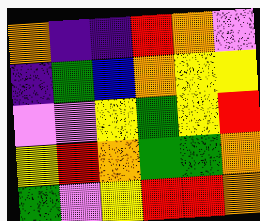[["orange", "indigo", "indigo", "red", "orange", "violet"], ["indigo", "green", "blue", "orange", "yellow", "yellow"], ["violet", "violet", "yellow", "green", "yellow", "red"], ["yellow", "red", "orange", "green", "green", "orange"], ["green", "violet", "yellow", "red", "red", "orange"]]